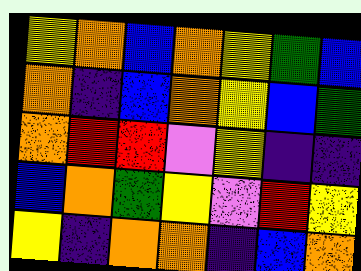[["yellow", "orange", "blue", "orange", "yellow", "green", "blue"], ["orange", "indigo", "blue", "orange", "yellow", "blue", "green"], ["orange", "red", "red", "violet", "yellow", "indigo", "indigo"], ["blue", "orange", "green", "yellow", "violet", "red", "yellow"], ["yellow", "indigo", "orange", "orange", "indigo", "blue", "orange"]]